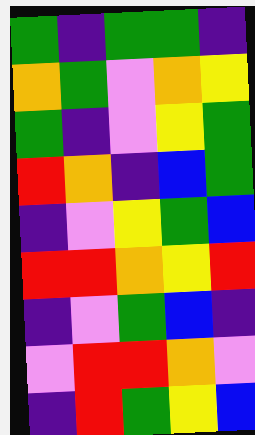[["green", "indigo", "green", "green", "indigo"], ["orange", "green", "violet", "orange", "yellow"], ["green", "indigo", "violet", "yellow", "green"], ["red", "orange", "indigo", "blue", "green"], ["indigo", "violet", "yellow", "green", "blue"], ["red", "red", "orange", "yellow", "red"], ["indigo", "violet", "green", "blue", "indigo"], ["violet", "red", "red", "orange", "violet"], ["indigo", "red", "green", "yellow", "blue"]]